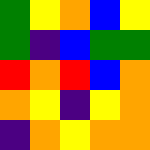[["green", "yellow", "orange", "blue", "yellow"], ["green", "indigo", "blue", "green", "green"], ["red", "orange", "red", "blue", "orange"], ["orange", "yellow", "indigo", "yellow", "orange"], ["indigo", "orange", "yellow", "orange", "orange"]]